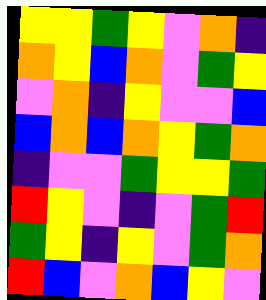[["yellow", "yellow", "green", "yellow", "violet", "orange", "indigo"], ["orange", "yellow", "blue", "orange", "violet", "green", "yellow"], ["violet", "orange", "indigo", "yellow", "violet", "violet", "blue"], ["blue", "orange", "blue", "orange", "yellow", "green", "orange"], ["indigo", "violet", "violet", "green", "yellow", "yellow", "green"], ["red", "yellow", "violet", "indigo", "violet", "green", "red"], ["green", "yellow", "indigo", "yellow", "violet", "green", "orange"], ["red", "blue", "violet", "orange", "blue", "yellow", "violet"]]